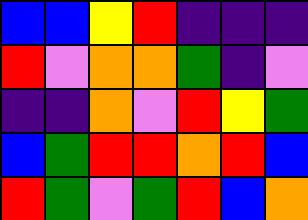[["blue", "blue", "yellow", "red", "indigo", "indigo", "indigo"], ["red", "violet", "orange", "orange", "green", "indigo", "violet"], ["indigo", "indigo", "orange", "violet", "red", "yellow", "green"], ["blue", "green", "red", "red", "orange", "red", "blue"], ["red", "green", "violet", "green", "red", "blue", "orange"]]